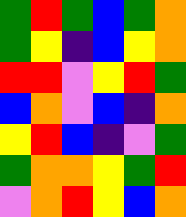[["green", "red", "green", "blue", "green", "orange"], ["green", "yellow", "indigo", "blue", "yellow", "orange"], ["red", "red", "violet", "yellow", "red", "green"], ["blue", "orange", "violet", "blue", "indigo", "orange"], ["yellow", "red", "blue", "indigo", "violet", "green"], ["green", "orange", "orange", "yellow", "green", "red"], ["violet", "orange", "red", "yellow", "blue", "orange"]]